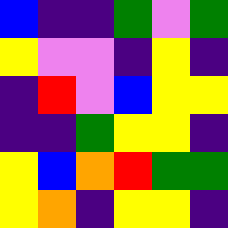[["blue", "indigo", "indigo", "green", "violet", "green"], ["yellow", "violet", "violet", "indigo", "yellow", "indigo"], ["indigo", "red", "violet", "blue", "yellow", "yellow"], ["indigo", "indigo", "green", "yellow", "yellow", "indigo"], ["yellow", "blue", "orange", "red", "green", "green"], ["yellow", "orange", "indigo", "yellow", "yellow", "indigo"]]